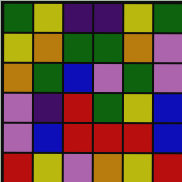[["green", "yellow", "indigo", "indigo", "yellow", "green"], ["yellow", "orange", "green", "green", "orange", "violet"], ["orange", "green", "blue", "violet", "green", "violet"], ["violet", "indigo", "red", "green", "yellow", "blue"], ["violet", "blue", "red", "red", "red", "blue"], ["red", "yellow", "violet", "orange", "yellow", "red"]]